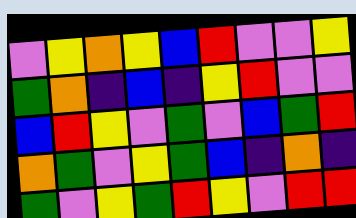[["violet", "yellow", "orange", "yellow", "blue", "red", "violet", "violet", "yellow"], ["green", "orange", "indigo", "blue", "indigo", "yellow", "red", "violet", "violet"], ["blue", "red", "yellow", "violet", "green", "violet", "blue", "green", "red"], ["orange", "green", "violet", "yellow", "green", "blue", "indigo", "orange", "indigo"], ["green", "violet", "yellow", "green", "red", "yellow", "violet", "red", "red"]]